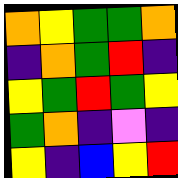[["orange", "yellow", "green", "green", "orange"], ["indigo", "orange", "green", "red", "indigo"], ["yellow", "green", "red", "green", "yellow"], ["green", "orange", "indigo", "violet", "indigo"], ["yellow", "indigo", "blue", "yellow", "red"]]